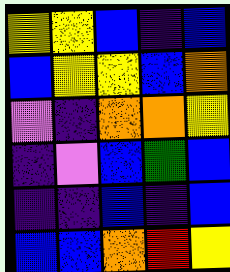[["yellow", "yellow", "blue", "indigo", "blue"], ["blue", "yellow", "yellow", "blue", "orange"], ["violet", "indigo", "orange", "orange", "yellow"], ["indigo", "violet", "blue", "green", "blue"], ["indigo", "indigo", "blue", "indigo", "blue"], ["blue", "blue", "orange", "red", "yellow"]]